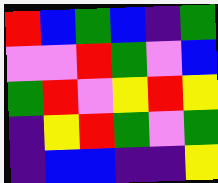[["red", "blue", "green", "blue", "indigo", "green"], ["violet", "violet", "red", "green", "violet", "blue"], ["green", "red", "violet", "yellow", "red", "yellow"], ["indigo", "yellow", "red", "green", "violet", "green"], ["indigo", "blue", "blue", "indigo", "indigo", "yellow"]]